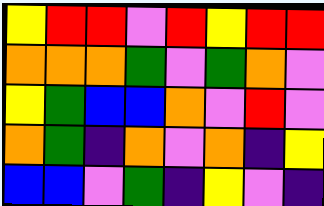[["yellow", "red", "red", "violet", "red", "yellow", "red", "red"], ["orange", "orange", "orange", "green", "violet", "green", "orange", "violet"], ["yellow", "green", "blue", "blue", "orange", "violet", "red", "violet"], ["orange", "green", "indigo", "orange", "violet", "orange", "indigo", "yellow"], ["blue", "blue", "violet", "green", "indigo", "yellow", "violet", "indigo"]]